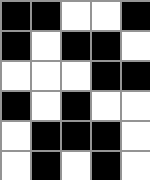[["black", "black", "white", "white", "black"], ["black", "white", "black", "black", "white"], ["white", "white", "white", "black", "black"], ["black", "white", "black", "white", "white"], ["white", "black", "black", "black", "white"], ["white", "black", "white", "black", "white"]]